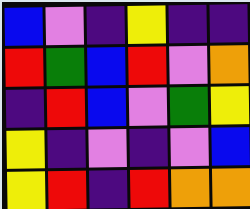[["blue", "violet", "indigo", "yellow", "indigo", "indigo"], ["red", "green", "blue", "red", "violet", "orange"], ["indigo", "red", "blue", "violet", "green", "yellow"], ["yellow", "indigo", "violet", "indigo", "violet", "blue"], ["yellow", "red", "indigo", "red", "orange", "orange"]]